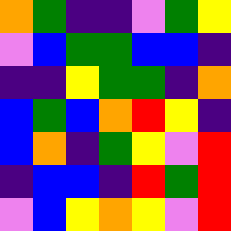[["orange", "green", "indigo", "indigo", "violet", "green", "yellow"], ["violet", "blue", "green", "green", "blue", "blue", "indigo"], ["indigo", "indigo", "yellow", "green", "green", "indigo", "orange"], ["blue", "green", "blue", "orange", "red", "yellow", "indigo"], ["blue", "orange", "indigo", "green", "yellow", "violet", "red"], ["indigo", "blue", "blue", "indigo", "red", "green", "red"], ["violet", "blue", "yellow", "orange", "yellow", "violet", "red"]]